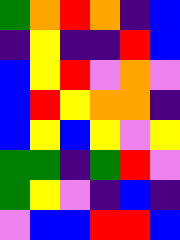[["green", "orange", "red", "orange", "indigo", "blue"], ["indigo", "yellow", "indigo", "indigo", "red", "blue"], ["blue", "yellow", "red", "violet", "orange", "violet"], ["blue", "red", "yellow", "orange", "orange", "indigo"], ["blue", "yellow", "blue", "yellow", "violet", "yellow"], ["green", "green", "indigo", "green", "red", "violet"], ["green", "yellow", "violet", "indigo", "blue", "indigo"], ["violet", "blue", "blue", "red", "red", "blue"]]